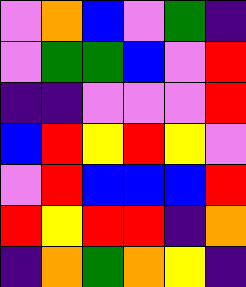[["violet", "orange", "blue", "violet", "green", "indigo"], ["violet", "green", "green", "blue", "violet", "red"], ["indigo", "indigo", "violet", "violet", "violet", "red"], ["blue", "red", "yellow", "red", "yellow", "violet"], ["violet", "red", "blue", "blue", "blue", "red"], ["red", "yellow", "red", "red", "indigo", "orange"], ["indigo", "orange", "green", "orange", "yellow", "indigo"]]